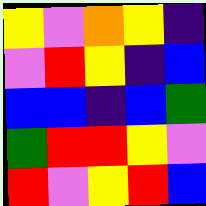[["yellow", "violet", "orange", "yellow", "indigo"], ["violet", "red", "yellow", "indigo", "blue"], ["blue", "blue", "indigo", "blue", "green"], ["green", "red", "red", "yellow", "violet"], ["red", "violet", "yellow", "red", "blue"]]